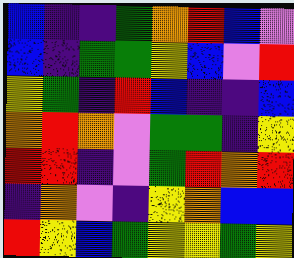[["blue", "indigo", "indigo", "green", "orange", "red", "blue", "violet"], ["blue", "indigo", "green", "green", "yellow", "blue", "violet", "red"], ["yellow", "green", "indigo", "red", "blue", "indigo", "indigo", "blue"], ["orange", "red", "orange", "violet", "green", "green", "indigo", "yellow"], ["red", "red", "indigo", "violet", "green", "red", "orange", "red"], ["indigo", "orange", "violet", "indigo", "yellow", "orange", "blue", "blue"], ["red", "yellow", "blue", "green", "yellow", "yellow", "green", "yellow"]]